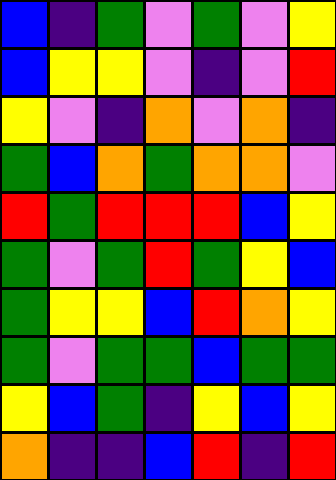[["blue", "indigo", "green", "violet", "green", "violet", "yellow"], ["blue", "yellow", "yellow", "violet", "indigo", "violet", "red"], ["yellow", "violet", "indigo", "orange", "violet", "orange", "indigo"], ["green", "blue", "orange", "green", "orange", "orange", "violet"], ["red", "green", "red", "red", "red", "blue", "yellow"], ["green", "violet", "green", "red", "green", "yellow", "blue"], ["green", "yellow", "yellow", "blue", "red", "orange", "yellow"], ["green", "violet", "green", "green", "blue", "green", "green"], ["yellow", "blue", "green", "indigo", "yellow", "blue", "yellow"], ["orange", "indigo", "indigo", "blue", "red", "indigo", "red"]]